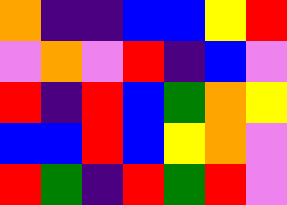[["orange", "indigo", "indigo", "blue", "blue", "yellow", "red"], ["violet", "orange", "violet", "red", "indigo", "blue", "violet"], ["red", "indigo", "red", "blue", "green", "orange", "yellow"], ["blue", "blue", "red", "blue", "yellow", "orange", "violet"], ["red", "green", "indigo", "red", "green", "red", "violet"]]